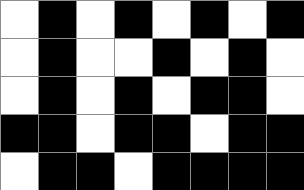[["white", "black", "white", "black", "white", "black", "white", "black"], ["white", "black", "white", "white", "black", "white", "black", "white"], ["white", "black", "white", "black", "white", "black", "black", "white"], ["black", "black", "white", "black", "black", "white", "black", "black"], ["white", "black", "black", "white", "black", "black", "black", "black"]]